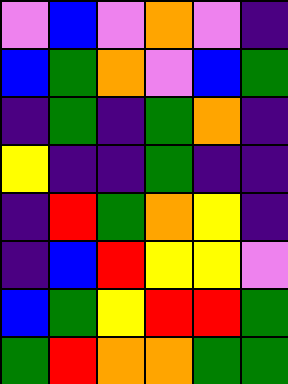[["violet", "blue", "violet", "orange", "violet", "indigo"], ["blue", "green", "orange", "violet", "blue", "green"], ["indigo", "green", "indigo", "green", "orange", "indigo"], ["yellow", "indigo", "indigo", "green", "indigo", "indigo"], ["indigo", "red", "green", "orange", "yellow", "indigo"], ["indigo", "blue", "red", "yellow", "yellow", "violet"], ["blue", "green", "yellow", "red", "red", "green"], ["green", "red", "orange", "orange", "green", "green"]]